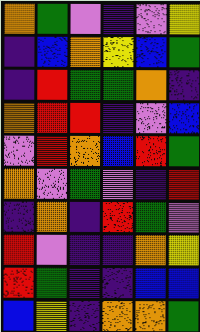[["orange", "green", "violet", "indigo", "violet", "yellow"], ["indigo", "blue", "orange", "yellow", "blue", "green"], ["indigo", "red", "green", "green", "orange", "indigo"], ["orange", "red", "red", "indigo", "violet", "blue"], ["violet", "red", "orange", "blue", "red", "green"], ["orange", "violet", "green", "violet", "indigo", "red"], ["indigo", "orange", "indigo", "red", "green", "violet"], ["red", "violet", "indigo", "indigo", "orange", "yellow"], ["red", "green", "indigo", "indigo", "blue", "blue"], ["blue", "yellow", "indigo", "orange", "orange", "green"]]